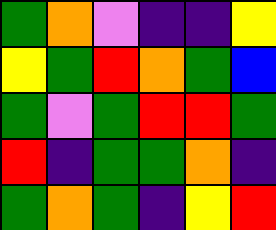[["green", "orange", "violet", "indigo", "indigo", "yellow"], ["yellow", "green", "red", "orange", "green", "blue"], ["green", "violet", "green", "red", "red", "green"], ["red", "indigo", "green", "green", "orange", "indigo"], ["green", "orange", "green", "indigo", "yellow", "red"]]